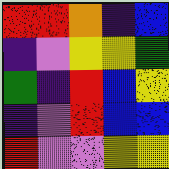[["red", "red", "orange", "indigo", "blue"], ["indigo", "violet", "yellow", "yellow", "green"], ["green", "indigo", "red", "blue", "yellow"], ["indigo", "violet", "red", "blue", "blue"], ["red", "violet", "violet", "yellow", "yellow"]]